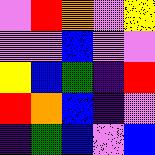[["violet", "red", "orange", "violet", "yellow"], ["violet", "violet", "blue", "violet", "violet"], ["yellow", "blue", "green", "indigo", "red"], ["red", "orange", "blue", "indigo", "violet"], ["indigo", "green", "blue", "violet", "blue"]]